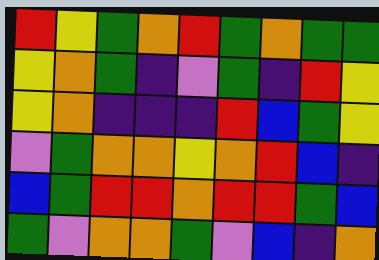[["red", "yellow", "green", "orange", "red", "green", "orange", "green", "green"], ["yellow", "orange", "green", "indigo", "violet", "green", "indigo", "red", "yellow"], ["yellow", "orange", "indigo", "indigo", "indigo", "red", "blue", "green", "yellow"], ["violet", "green", "orange", "orange", "yellow", "orange", "red", "blue", "indigo"], ["blue", "green", "red", "red", "orange", "red", "red", "green", "blue"], ["green", "violet", "orange", "orange", "green", "violet", "blue", "indigo", "orange"]]